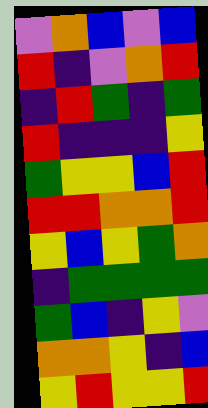[["violet", "orange", "blue", "violet", "blue"], ["red", "indigo", "violet", "orange", "red"], ["indigo", "red", "green", "indigo", "green"], ["red", "indigo", "indigo", "indigo", "yellow"], ["green", "yellow", "yellow", "blue", "red"], ["red", "red", "orange", "orange", "red"], ["yellow", "blue", "yellow", "green", "orange"], ["indigo", "green", "green", "green", "green"], ["green", "blue", "indigo", "yellow", "violet"], ["orange", "orange", "yellow", "indigo", "blue"], ["yellow", "red", "yellow", "yellow", "red"]]